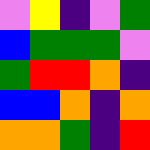[["violet", "yellow", "indigo", "violet", "green"], ["blue", "green", "green", "green", "violet"], ["green", "red", "red", "orange", "indigo"], ["blue", "blue", "orange", "indigo", "orange"], ["orange", "orange", "green", "indigo", "red"]]